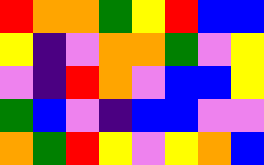[["red", "orange", "orange", "green", "yellow", "red", "blue", "blue"], ["yellow", "indigo", "violet", "orange", "orange", "green", "violet", "yellow"], ["violet", "indigo", "red", "orange", "violet", "blue", "blue", "yellow"], ["green", "blue", "violet", "indigo", "blue", "blue", "violet", "violet"], ["orange", "green", "red", "yellow", "violet", "yellow", "orange", "blue"]]